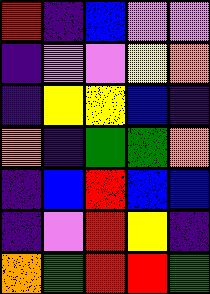[["red", "indigo", "blue", "violet", "violet"], ["indigo", "violet", "violet", "yellow", "orange"], ["indigo", "yellow", "yellow", "blue", "indigo"], ["orange", "indigo", "green", "green", "orange"], ["indigo", "blue", "red", "blue", "blue"], ["indigo", "violet", "red", "yellow", "indigo"], ["orange", "green", "red", "red", "green"]]